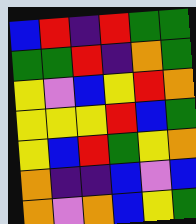[["blue", "red", "indigo", "red", "green", "green"], ["green", "green", "red", "indigo", "orange", "green"], ["yellow", "violet", "blue", "yellow", "red", "orange"], ["yellow", "yellow", "yellow", "red", "blue", "green"], ["yellow", "blue", "red", "green", "yellow", "orange"], ["orange", "indigo", "indigo", "blue", "violet", "blue"], ["orange", "violet", "orange", "blue", "yellow", "green"]]